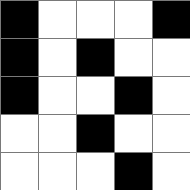[["black", "white", "white", "white", "black"], ["black", "white", "black", "white", "white"], ["black", "white", "white", "black", "white"], ["white", "white", "black", "white", "white"], ["white", "white", "white", "black", "white"]]